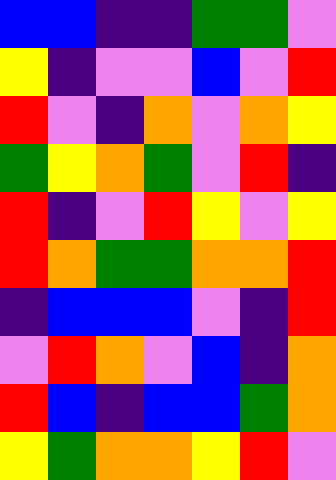[["blue", "blue", "indigo", "indigo", "green", "green", "violet"], ["yellow", "indigo", "violet", "violet", "blue", "violet", "red"], ["red", "violet", "indigo", "orange", "violet", "orange", "yellow"], ["green", "yellow", "orange", "green", "violet", "red", "indigo"], ["red", "indigo", "violet", "red", "yellow", "violet", "yellow"], ["red", "orange", "green", "green", "orange", "orange", "red"], ["indigo", "blue", "blue", "blue", "violet", "indigo", "red"], ["violet", "red", "orange", "violet", "blue", "indigo", "orange"], ["red", "blue", "indigo", "blue", "blue", "green", "orange"], ["yellow", "green", "orange", "orange", "yellow", "red", "violet"]]